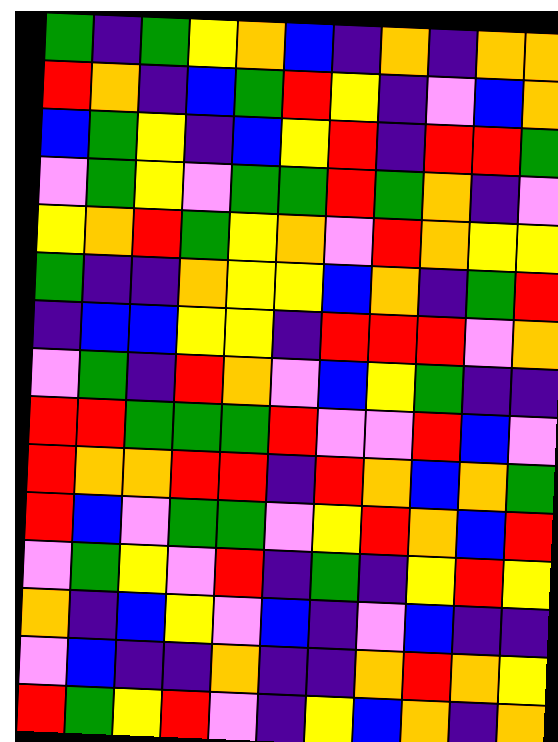[["green", "indigo", "green", "yellow", "orange", "blue", "indigo", "orange", "indigo", "orange", "orange"], ["red", "orange", "indigo", "blue", "green", "red", "yellow", "indigo", "violet", "blue", "orange"], ["blue", "green", "yellow", "indigo", "blue", "yellow", "red", "indigo", "red", "red", "green"], ["violet", "green", "yellow", "violet", "green", "green", "red", "green", "orange", "indigo", "violet"], ["yellow", "orange", "red", "green", "yellow", "orange", "violet", "red", "orange", "yellow", "yellow"], ["green", "indigo", "indigo", "orange", "yellow", "yellow", "blue", "orange", "indigo", "green", "red"], ["indigo", "blue", "blue", "yellow", "yellow", "indigo", "red", "red", "red", "violet", "orange"], ["violet", "green", "indigo", "red", "orange", "violet", "blue", "yellow", "green", "indigo", "indigo"], ["red", "red", "green", "green", "green", "red", "violet", "violet", "red", "blue", "violet"], ["red", "orange", "orange", "red", "red", "indigo", "red", "orange", "blue", "orange", "green"], ["red", "blue", "violet", "green", "green", "violet", "yellow", "red", "orange", "blue", "red"], ["violet", "green", "yellow", "violet", "red", "indigo", "green", "indigo", "yellow", "red", "yellow"], ["orange", "indigo", "blue", "yellow", "violet", "blue", "indigo", "violet", "blue", "indigo", "indigo"], ["violet", "blue", "indigo", "indigo", "orange", "indigo", "indigo", "orange", "red", "orange", "yellow"], ["red", "green", "yellow", "red", "violet", "indigo", "yellow", "blue", "orange", "indigo", "orange"]]